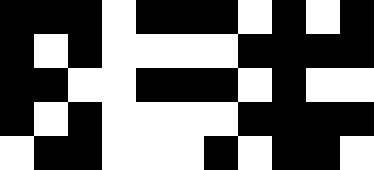[["black", "black", "black", "white", "black", "black", "black", "white", "black", "white", "black"], ["black", "white", "black", "white", "white", "white", "white", "black", "black", "black", "black"], ["black", "black", "white", "white", "black", "black", "black", "white", "black", "white", "white"], ["black", "white", "black", "white", "white", "white", "white", "black", "black", "black", "black"], ["white", "black", "black", "white", "white", "white", "black", "white", "black", "black", "white"]]